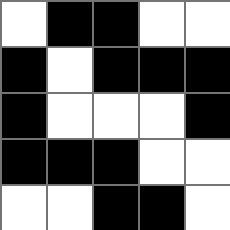[["white", "black", "black", "white", "white"], ["black", "white", "black", "black", "black"], ["black", "white", "white", "white", "black"], ["black", "black", "black", "white", "white"], ["white", "white", "black", "black", "white"]]